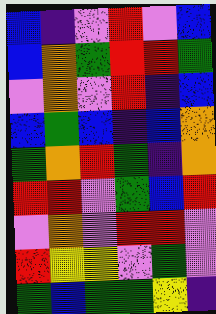[["blue", "indigo", "violet", "red", "violet", "blue"], ["blue", "orange", "green", "red", "red", "green"], ["violet", "orange", "violet", "red", "indigo", "blue"], ["blue", "green", "blue", "indigo", "blue", "orange"], ["green", "orange", "red", "green", "indigo", "orange"], ["red", "red", "violet", "green", "blue", "red"], ["violet", "orange", "violet", "red", "red", "violet"], ["red", "yellow", "yellow", "violet", "green", "violet"], ["green", "blue", "green", "green", "yellow", "indigo"]]